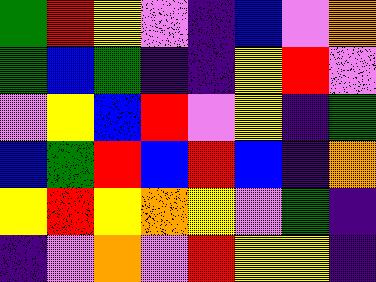[["green", "red", "yellow", "violet", "indigo", "blue", "violet", "orange"], ["green", "blue", "green", "indigo", "indigo", "yellow", "red", "violet"], ["violet", "yellow", "blue", "red", "violet", "yellow", "indigo", "green"], ["blue", "green", "red", "blue", "red", "blue", "indigo", "orange"], ["yellow", "red", "yellow", "orange", "yellow", "violet", "green", "indigo"], ["indigo", "violet", "orange", "violet", "red", "yellow", "yellow", "indigo"]]